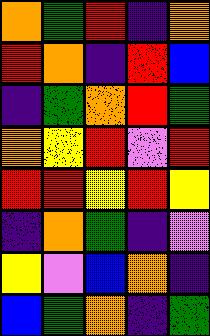[["orange", "green", "red", "indigo", "orange"], ["red", "orange", "indigo", "red", "blue"], ["indigo", "green", "orange", "red", "green"], ["orange", "yellow", "red", "violet", "red"], ["red", "red", "yellow", "red", "yellow"], ["indigo", "orange", "green", "indigo", "violet"], ["yellow", "violet", "blue", "orange", "indigo"], ["blue", "green", "orange", "indigo", "green"]]